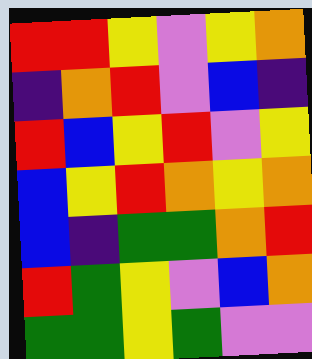[["red", "red", "yellow", "violet", "yellow", "orange"], ["indigo", "orange", "red", "violet", "blue", "indigo"], ["red", "blue", "yellow", "red", "violet", "yellow"], ["blue", "yellow", "red", "orange", "yellow", "orange"], ["blue", "indigo", "green", "green", "orange", "red"], ["red", "green", "yellow", "violet", "blue", "orange"], ["green", "green", "yellow", "green", "violet", "violet"]]